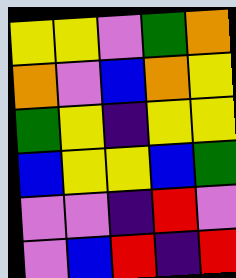[["yellow", "yellow", "violet", "green", "orange"], ["orange", "violet", "blue", "orange", "yellow"], ["green", "yellow", "indigo", "yellow", "yellow"], ["blue", "yellow", "yellow", "blue", "green"], ["violet", "violet", "indigo", "red", "violet"], ["violet", "blue", "red", "indigo", "red"]]